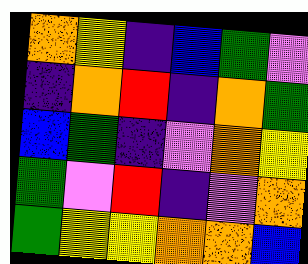[["orange", "yellow", "indigo", "blue", "green", "violet"], ["indigo", "orange", "red", "indigo", "orange", "green"], ["blue", "green", "indigo", "violet", "orange", "yellow"], ["green", "violet", "red", "indigo", "violet", "orange"], ["green", "yellow", "yellow", "orange", "orange", "blue"]]